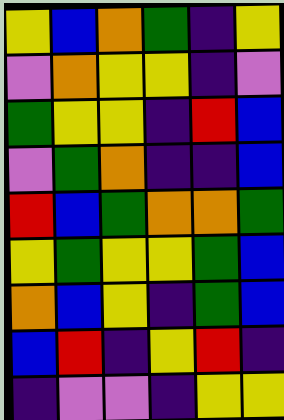[["yellow", "blue", "orange", "green", "indigo", "yellow"], ["violet", "orange", "yellow", "yellow", "indigo", "violet"], ["green", "yellow", "yellow", "indigo", "red", "blue"], ["violet", "green", "orange", "indigo", "indigo", "blue"], ["red", "blue", "green", "orange", "orange", "green"], ["yellow", "green", "yellow", "yellow", "green", "blue"], ["orange", "blue", "yellow", "indigo", "green", "blue"], ["blue", "red", "indigo", "yellow", "red", "indigo"], ["indigo", "violet", "violet", "indigo", "yellow", "yellow"]]